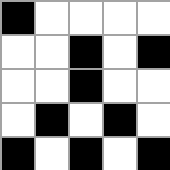[["black", "white", "white", "white", "white"], ["white", "white", "black", "white", "black"], ["white", "white", "black", "white", "white"], ["white", "black", "white", "black", "white"], ["black", "white", "black", "white", "black"]]